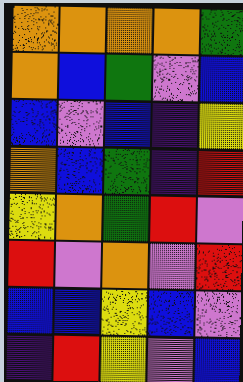[["orange", "orange", "orange", "orange", "green"], ["orange", "blue", "green", "violet", "blue"], ["blue", "violet", "blue", "indigo", "yellow"], ["orange", "blue", "green", "indigo", "red"], ["yellow", "orange", "green", "red", "violet"], ["red", "violet", "orange", "violet", "red"], ["blue", "blue", "yellow", "blue", "violet"], ["indigo", "red", "yellow", "violet", "blue"]]